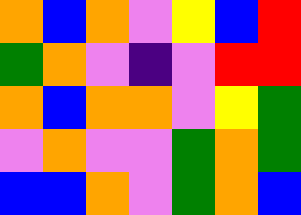[["orange", "blue", "orange", "violet", "yellow", "blue", "red"], ["green", "orange", "violet", "indigo", "violet", "red", "red"], ["orange", "blue", "orange", "orange", "violet", "yellow", "green"], ["violet", "orange", "violet", "violet", "green", "orange", "green"], ["blue", "blue", "orange", "violet", "green", "orange", "blue"]]